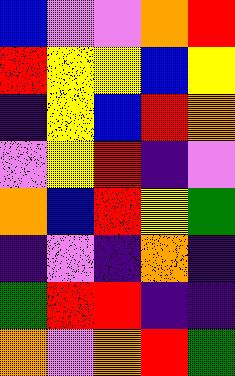[["blue", "violet", "violet", "orange", "red"], ["red", "yellow", "yellow", "blue", "yellow"], ["indigo", "yellow", "blue", "red", "orange"], ["violet", "yellow", "red", "indigo", "violet"], ["orange", "blue", "red", "yellow", "green"], ["indigo", "violet", "indigo", "orange", "indigo"], ["green", "red", "red", "indigo", "indigo"], ["orange", "violet", "orange", "red", "green"]]